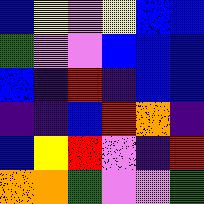[["blue", "yellow", "violet", "yellow", "blue", "blue"], ["green", "violet", "violet", "blue", "blue", "blue"], ["blue", "indigo", "red", "indigo", "blue", "blue"], ["indigo", "indigo", "blue", "red", "orange", "indigo"], ["blue", "yellow", "red", "violet", "indigo", "red"], ["orange", "orange", "green", "violet", "violet", "green"]]